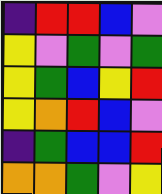[["indigo", "red", "red", "blue", "violet"], ["yellow", "violet", "green", "violet", "green"], ["yellow", "green", "blue", "yellow", "red"], ["yellow", "orange", "red", "blue", "violet"], ["indigo", "green", "blue", "blue", "red"], ["orange", "orange", "green", "violet", "yellow"]]